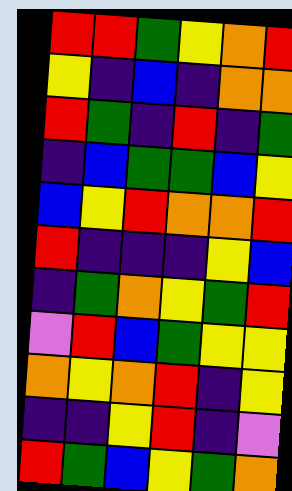[["red", "red", "green", "yellow", "orange", "red"], ["yellow", "indigo", "blue", "indigo", "orange", "orange"], ["red", "green", "indigo", "red", "indigo", "green"], ["indigo", "blue", "green", "green", "blue", "yellow"], ["blue", "yellow", "red", "orange", "orange", "red"], ["red", "indigo", "indigo", "indigo", "yellow", "blue"], ["indigo", "green", "orange", "yellow", "green", "red"], ["violet", "red", "blue", "green", "yellow", "yellow"], ["orange", "yellow", "orange", "red", "indigo", "yellow"], ["indigo", "indigo", "yellow", "red", "indigo", "violet"], ["red", "green", "blue", "yellow", "green", "orange"]]